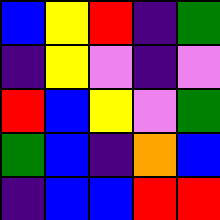[["blue", "yellow", "red", "indigo", "green"], ["indigo", "yellow", "violet", "indigo", "violet"], ["red", "blue", "yellow", "violet", "green"], ["green", "blue", "indigo", "orange", "blue"], ["indigo", "blue", "blue", "red", "red"]]